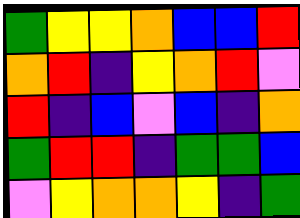[["green", "yellow", "yellow", "orange", "blue", "blue", "red"], ["orange", "red", "indigo", "yellow", "orange", "red", "violet"], ["red", "indigo", "blue", "violet", "blue", "indigo", "orange"], ["green", "red", "red", "indigo", "green", "green", "blue"], ["violet", "yellow", "orange", "orange", "yellow", "indigo", "green"]]